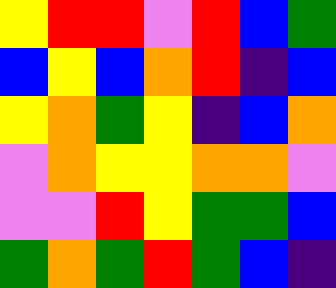[["yellow", "red", "red", "violet", "red", "blue", "green"], ["blue", "yellow", "blue", "orange", "red", "indigo", "blue"], ["yellow", "orange", "green", "yellow", "indigo", "blue", "orange"], ["violet", "orange", "yellow", "yellow", "orange", "orange", "violet"], ["violet", "violet", "red", "yellow", "green", "green", "blue"], ["green", "orange", "green", "red", "green", "blue", "indigo"]]